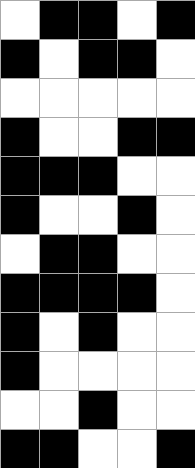[["white", "black", "black", "white", "black"], ["black", "white", "black", "black", "white"], ["white", "white", "white", "white", "white"], ["black", "white", "white", "black", "black"], ["black", "black", "black", "white", "white"], ["black", "white", "white", "black", "white"], ["white", "black", "black", "white", "white"], ["black", "black", "black", "black", "white"], ["black", "white", "black", "white", "white"], ["black", "white", "white", "white", "white"], ["white", "white", "black", "white", "white"], ["black", "black", "white", "white", "black"]]